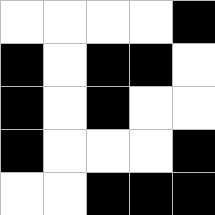[["white", "white", "white", "white", "black"], ["black", "white", "black", "black", "white"], ["black", "white", "black", "white", "white"], ["black", "white", "white", "white", "black"], ["white", "white", "black", "black", "black"]]